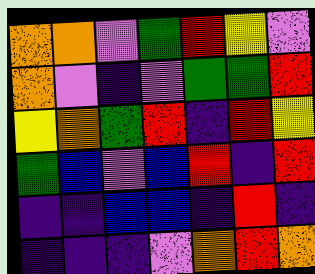[["orange", "orange", "violet", "green", "red", "yellow", "violet"], ["orange", "violet", "indigo", "violet", "green", "green", "red"], ["yellow", "orange", "green", "red", "indigo", "red", "yellow"], ["green", "blue", "violet", "blue", "red", "indigo", "red"], ["indigo", "indigo", "blue", "blue", "indigo", "red", "indigo"], ["indigo", "indigo", "indigo", "violet", "orange", "red", "orange"]]